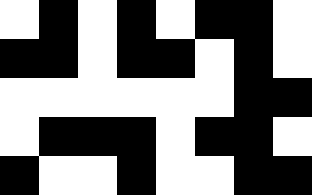[["white", "black", "white", "black", "white", "black", "black", "white"], ["black", "black", "white", "black", "black", "white", "black", "white"], ["white", "white", "white", "white", "white", "white", "black", "black"], ["white", "black", "black", "black", "white", "black", "black", "white"], ["black", "white", "white", "black", "white", "white", "black", "black"]]